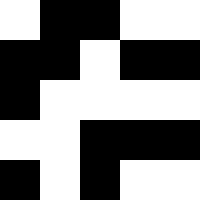[["white", "black", "black", "white", "white"], ["black", "black", "white", "black", "black"], ["black", "white", "white", "white", "white"], ["white", "white", "black", "black", "black"], ["black", "white", "black", "white", "white"]]